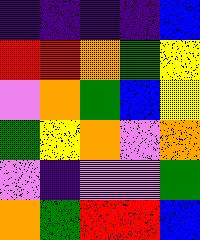[["indigo", "indigo", "indigo", "indigo", "blue"], ["red", "red", "orange", "green", "yellow"], ["violet", "orange", "green", "blue", "yellow"], ["green", "yellow", "orange", "violet", "orange"], ["violet", "indigo", "violet", "violet", "green"], ["orange", "green", "red", "red", "blue"]]